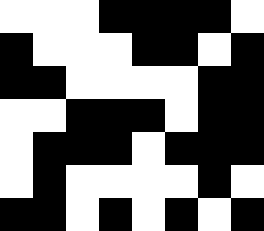[["white", "white", "white", "black", "black", "black", "black", "white"], ["black", "white", "white", "white", "black", "black", "white", "black"], ["black", "black", "white", "white", "white", "white", "black", "black"], ["white", "white", "black", "black", "black", "white", "black", "black"], ["white", "black", "black", "black", "white", "black", "black", "black"], ["white", "black", "white", "white", "white", "white", "black", "white"], ["black", "black", "white", "black", "white", "black", "white", "black"]]